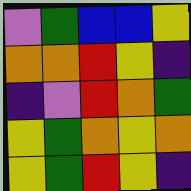[["violet", "green", "blue", "blue", "yellow"], ["orange", "orange", "red", "yellow", "indigo"], ["indigo", "violet", "red", "orange", "green"], ["yellow", "green", "orange", "yellow", "orange"], ["yellow", "green", "red", "yellow", "indigo"]]